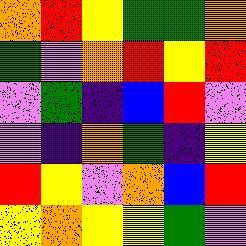[["orange", "red", "yellow", "green", "green", "orange"], ["green", "violet", "orange", "red", "yellow", "red"], ["violet", "green", "indigo", "blue", "red", "violet"], ["violet", "indigo", "orange", "green", "indigo", "yellow"], ["red", "yellow", "violet", "orange", "blue", "red"], ["yellow", "orange", "yellow", "yellow", "green", "violet"]]